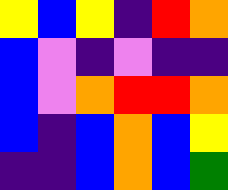[["yellow", "blue", "yellow", "indigo", "red", "orange"], ["blue", "violet", "indigo", "violet", "indigo", "indigo"], ["blue", "violet", "orange", "red", "red", "orange"], ["blue", "indigo", "blue", "orange", "blue", "yellow"], ["indigo", "indigo", "blue", "orange", "blue", "green"]]